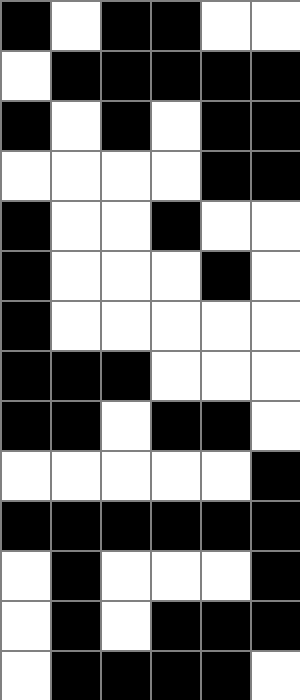[["black", "white", "black", "black", "white", "white"], ["white", "black", "black", "black", "black", "black"], ["black", "white", "black", "white", "black", "black"], ["white", "white", "white", "white", "black", "black"], ["black", "white", "white", "black", "white", "white"], ["black", "white", "white", "white", "black", "white"], ["black", "white", "white", "white", "white", "white"], ["black", "black", "black", "white", "white", "white"], ["black", "black", "white", "black", "black", "white"], ["white", "white", "white", "white", "white", "black"], ["black", "black", "black", "black", "black", "black"], ["white", "black", "white", "white", "white", "black"], ["white", "black", "white", "black", "black", "black"], ["white", "black", "black", "black", "black", "white"]]